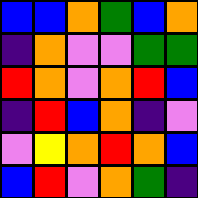[["blue", "blue", "orange", "green", "blue", "orange"], ["indigo", "orange", "violet", "violet", "green", "green"], ["red", "orange", "violet", "orange", "red", "blue"], ["indigo", "red", "blue", "orange", "indigo", "violet"], ["violet", "yellow", "orange", "red", "orange", "blue"], ["blue", "red", "violet", "orange", "green", "indigo"]]